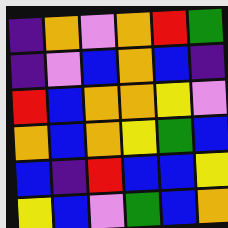[["indigo", "orange", "violet", "orange", "red", "green"], ["indigo", "violet", "blue", "orange", "blue", "indigo"], ["red", "blue", "orange", "orange", "yellow", "violet"], ["orange", "blue", "orange", "yellow", "green", "blue"], ["blue", "indigo", "red", "blue", "blue", "yellow"], ["yellow", "blue", "violet", "green", "blue", "orange"]]